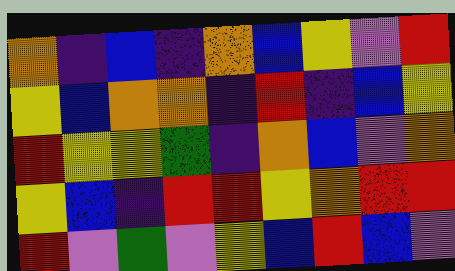[["orange", "indigo", "blue", "indigo", "orange", "blue", "yellow", "violet", "red"], ["yellow", "blue", "orange", "orange", "indigo", "red", "indigo", "blue", "yellow"], ["red", "yellow", "yellow", "green", "indigo", "orange", "blue", "violet", "orange"], ["yellow", "blue", "indigo", "red", "red", "yellow", "orange", "red", "red"], ["red", "violet", "green", "violet", "yellow", "blue", "red", "blue", "violet"]]